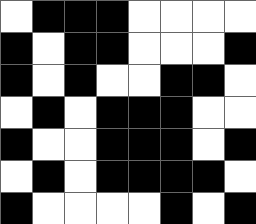[["white", "black", "black", "black", "white", "white", "white", "white"], ["black", "white", "black", "black", "white", "white", "white", "black"], ["black", "white", "black", "white", "white", "black", "black", "white"], ["white", "black", "white", "black", "black", "black", "white", "white"], ["black", "white", "white", "black", "black", "black", "white", "black"], ["white", "black", "white", "black", "black", "black", "black", "white"], ["black", "white", "white", "white", "white", "black", "white", "black"]]